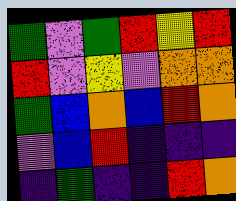[["green", "violet", "green", "red", "yellow", "red"], ["red", "violet", "yellow", "violet", "orange", "orange"], ["green", "blue", "orange", "blue", "red", "orange"], ["violet", "blue", "red", "indigo", "indigo", "indigo"], ["indigo", "green", "indigo", "indigo", "red", "orange"]]